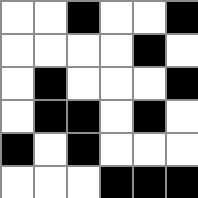[["white", "white", "black", "white", "white", "black"], ["white", "white", "white", "white", "black", "white"], ["white", "black", "white", "white", "white", "black"], ["white", "black", "black", "white", "black", "white"], ["black", "white", "black", "white", "white", "white"], ["white", "white", "white", "black", "black", "black"]]